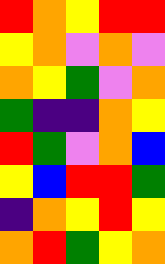[["red", "orange", "yellow", "red", "red"], ["yellow", "orange", "violet", "orange", "violet"], ["orange", "yellow", "green", "violet", "orange"], ["green", "indigo", "indigo", "orange", "yellow"], ["red", "green", "violet", "orange", "blue"], ["yellow", "blue", "red", "red", "green"], ["indigo", "orange", "yellow", "red", "yellow"], ["orange", "red", "green", "yellow", "orange"]]